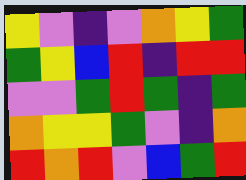[["yellow", "violet", "indigo", "violet", "orange", "yellow", "green"], ["green", "yellow", "blue", "red", "indigo", "red", "red"], ["violet", "violet", "green", "red", "green", "indigo", "green"], ["orange", "yellow", "yellow", "green", "violet", "indigo", "orange"], ["red", "orange", "red", "violet", "blue", "green", "red"]]